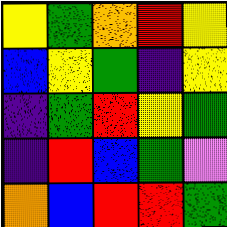[["yellow", "green", "orange", "red", "yellow"], ["blue", "yellow", "green", "indigo", "yellow"], ["indigo", "green", "red", "yellow", "green"], ["indigo", "red", "blue", "green", "violet"], ["orange", "blue", "red", "red", "green"]]